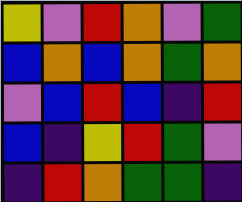[["yellow", "violet", "red", "orange", "violet", "green"], ["blue", "orange", "blue", "orange", "green", "orange"], ["violet", "blue", "red", "blue", "indigo", "red"], ["blue", "indigo", "yellow", "red", "green", "violet"], ["indigo", "red", "orange", "green", "green", "indigo"]]